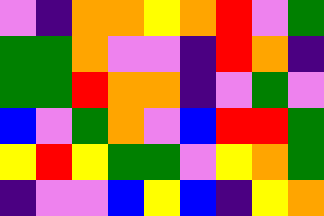[["violet", "indigo", "orange", "orange", "yellow", "orange", "red", "violet", "green"], ["green", "green", "orange", "violet", "violet", "indigo", "red", "orange", "indigo"], ["green", "green", "red", "orange", "orange", "indigo", "violet", "green", "violet"], ["blue", "violet", "green", "orange", "violet", "blue", "red", "red", "green"], ["yellow", "red", "yellow", "green", "green", "violet", "yellow", "orange", "green"], ["indigo", "violet", "violet", "blue", "yellow", "blue", "indigo", "yellow", "orange"]]